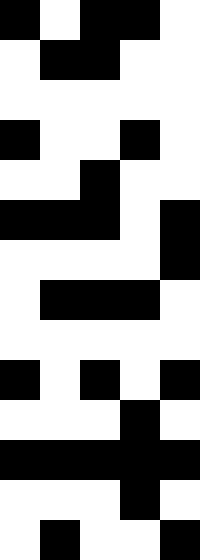[["black", "white", "black", "black", "white"], ["white", "black", "black", "white", "white"], ["white", "white", "white", "white", "white"], ["black", "white", "white", "black", "white"], ["white", "white", "black", "white", "white"], ["black", "black", "black", "white", "black"], ["white", "white", "white", "white", "black"], ["white", "black", "black", "black", "white"], ["white", "white", "white", "white", "white"], ["black", "white", "black", "white", "black"], ["white", "white", "white", "black", "white"], ["black", "black", "black", "black", "black"], ["white", "white", "white", "black", "white"], ["white", "black", "white", "white", "black"]]